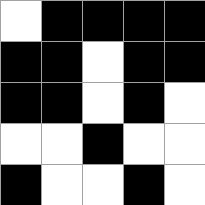[["white", "black", "black", "black", "black"], ["black", "black", "white", "black", "black"], ["black", "black", "white", "black", "white"], ["white", "white", "black", "white", "white"], ["black", "white", "white", "black", "white"]]